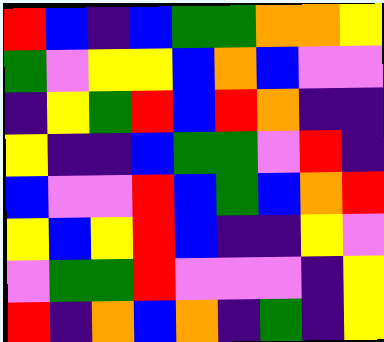[["red", "blue", "indigo", "blue", "green", "green", "orange", "orange", "yellow"], ["green", "violet", "yellow", "yellow", "blue", "orange", "blue", "violet", "violet"], ["indigo", "yellow", "green", "red", "blue", "red", "orange", "indigo", "indigo"], ["yellow", "indigo", "indigo", "blue", "green", "green", "violet", "red", "indigo"], ["blue", "violet", "violet", "red", "blue", "green", "blue", "orange", "red"], ["yellow", "blue", "yellow", "red", "blue", "indigo", "indigo", "yellow", "violet"], ["violet", "green", "green", "red", "violet", "violet", "violet", "indigo", "yellow"], ["red", "indigo", "orange", "blue", "orange", "indigo", "green", "indigo", "yellow"]]